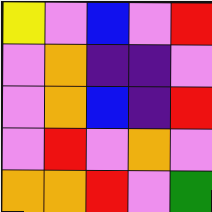[["yellow", "violet", "blue", "violet", "red"], ["violet", "orange", "indigo", "indigo", "violet"], ["violet", "orange", "blue", "indigo", "red"], ["violet", "red", "violet", "orange", "violet"], ["orange", "orange", "red", "violet", "green"]]